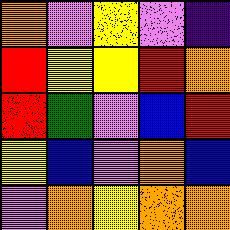[["orange", "violet", "yellow", "violet", "indigo"], ["red", "yellow", "yellow", "red", "orange"], ["red", "green", "violet", "blue", "red"], ["yellow", "blue", "violet", "orange", "blue"], ["violet", "orange", "yellow", "orange", "orange"]]